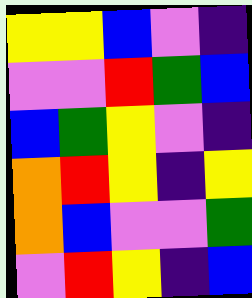[["yellow", "yellow", "blue", "violet", "indigo"], ["violet", "violet", "red", "green", "blue"], ["blue", "green", "yellow", "violet", "indigo"], ["orange", "red", "yellow", "indigo", "yellow"], ["orange", "blue", "violet", "violet", "green"], ["violet", "red", "yellow", "indigo", "blue"]]